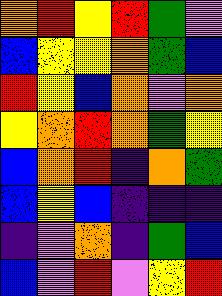[["orange", "red", "yellow", "red", "green", "violet"], ["blue", "yellow", "yellow", "orange", "green", "blue"], ["red", "yellow", "blue", "orange", "violet", "orange"], ["yellow", "orange", "red", "orange", "green", "yellow"], ["blue", "orange", "red", "indigo", "orange", "green"], ["blue", "yellow", "blue", "indigo", "indigo", "indigo"], ["indigo", "violet", "orange", "indigo", "green", "blue"], ["blue", "violet", "red", "violet", "yellow", "red"]]